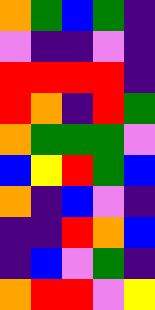[["orange", "green", "blue", "green", "indigo"], ["violet", "indigo", "indigo", "violet", "indigo"], ["red", "red", "red", "red", "indigo"], ["red", "orange", "indigo", "red", "green"], ["orange", "green", "green", "green", "violet"], ["blue", "yellow", "red", "green", "blue"], ["orange", "indigo", "blue", "violet", "indigo"], ["indigo", "indigo", "red", "orange", "blue"], ["indigo", "blue", "violet", "green", "indigo"], ["orange", "red", "red", "violet", "yellow"]]